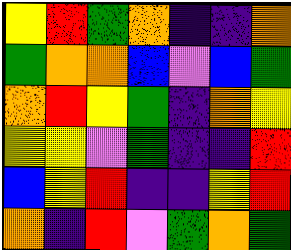[["yellow", "red", "green", "orange", "indigo", "indigo", "orange"], ["green", "orange", "orange", "blue", "violet", "blue", "green"], ["orange", "red", "yellow", "green", "indigo", "orange", "yellow"], ["yellow", "yellow", "violet", "green", "indigo", "indigo", "red"], ["blue", "yellow", "red", "indigo", "indigo", "yellow", "red"], ["orange", "indigo", "red", "violet", "green", "orange", "green"]]